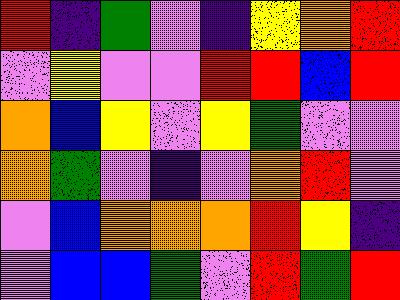[["red", "indigo", "green", "violet", "indigo", "yellow", "orange", "red"], ["violet", "yellow", "violet", "violet", "red", "red", "blue", "red"], ["orange", "blue", "yellow", "violet", "yellow", "green", "violet", "violet"], ["orange", "green", "violet", "indigo", "violet", "orange", "red", "violet"], ["violet", "blue", "orange", "orange", "orange", "red", "yellow", "indigo"], ["violet", "blue", "blue", "green", "violet", "red", "green", "red"]]